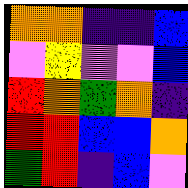[["orange", "orange", "indigo", "indigo", "blue"], ["violet", "yellow", "violet", "violet", "blue"], ["red", "orange", "green", "orange", "indigo"], ["red", "red", "blue", "blue", "orange"], ["green", "red", "indigo", "blue", "violet"]]